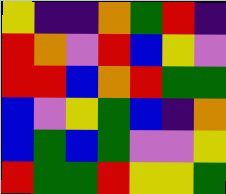[["yellow", "indigo", "indigo", "orange", "green", "red", "indigo"], ["red", "orange", "violet", "red", "blue", "yellow", "violet"], ["red", "red", "blue", "orange", "red", "green", "green"], ["blue", "violet", "yellow", "green", "blue", "indigo", "orange"], ["blue", "green", "blue", "green", "violet", "violet", "yellow"], ["red", "green", "green", "red", "yellow", "yellow", "green"]]